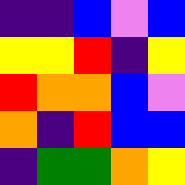[["indigo", "indigo", "blue", "violet", "blue"], ["yellow", "yellow", "red", "indigo", "yellow"], ["red", "orange", "orange", "blue", "violet"], ["orange", "indigo", "red", "blue", "blue"], ["indigo", "green", "green", "orange", "yellow"]]